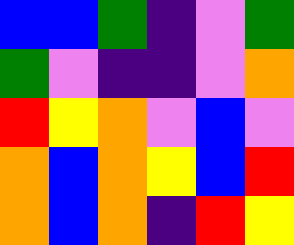[["blue", "blue", "green", "indigo", "violet", "green"], ["green", "violet", "indigo", "indigo", "violet", "orange"], ["red", "yellow", "orange", "violet", "blue", "violet"], ["orange", "blue", "orange", "yellow", "blue", "red"], ["orange", "blue", "orange", "indigo", "red", "yellow"]]